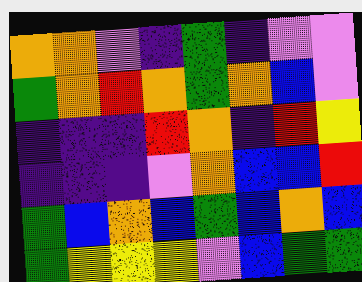[["orange", "orange", "violet", "indigo", "green", "indigo", "violet", "violet"], ["green", "orange", "red", "orange", "green", "orange", "blue", "violet"], ["indigo", "indigo", "indigo", "red", "orange", "indigo", "red", "yellow"], ["indigo", "indigo", "indigo", "violet", "orange", "blue", "blue", "red"], ["green", "blue", "orange", "blue", "green", "blue", "orange", "blue"], ["green", "yellow", "yellow", "yellow", "violet", "blue", "green", "green"]]